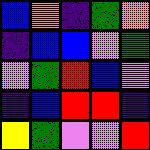[["blue", "orange", "indigo", "green", "orange"], ["indigo", "blue", "blue", "violet", "green"], ["violet", "green", "red", "blue", "violet"], ["indigo", "blue", "red", "red", "indigo"], ["yellow", "green", "violet", "violet", "red"]]